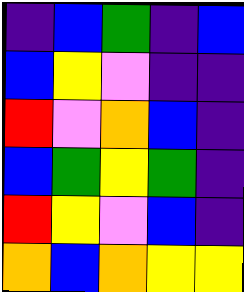[["indigo", "blue", "green", "indigo", "blue"], ["blue", "yellow", "violet", "indigo", "indigo"], ["red", "violet", "orange", "blue", "indigo"], ["blue", "green", "yellow", "green", "indigo"], ["red", "yellow", "violet", "blue", "indigo"], ["orange", "blue", "orange", "yellow", "yellow"]]